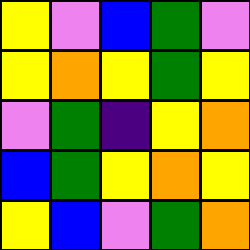[["yellow", "violet", "blue", "green", "violet"], ["yellow", "orange", "yellow", "green", "yellow"], ["violet", "green", "indigo", "yellow", "orange"], ["blue", "green", "yellow", "orange", "yellow"], ["yellow", "blue", "violet", "green", "orange"]]